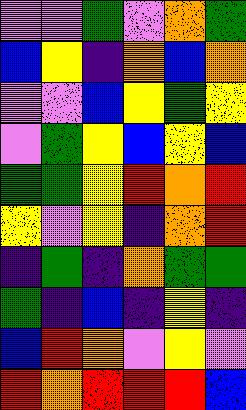[["violet", "violet", "green", "violet", "orange", "green"], ["blue", "yellow", "indigo", "orange", "blue", "orange"], ["violet", "violet", "blue", "yellow", "green", "yellow"], ["violet", "green", "yellow", "blue", "yellow", "blue"], ["green", "green", "yellow", "red", "orange", "red"], ["yellow", "violet", "yellow", "indigo", "orange", "red"], ["indigo", "green", "indigo", "orange", "green", "green"], ["green", "indigo", "blue", "indigo", "yellow", "indigo"], ["blue", "red", "orange", "violet", "yellow", "violet"], ["red", "orange", "red", "red", "red", "blue"]]